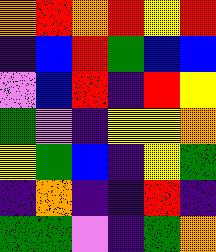[["orange", "red", "orange", "red", "yellow", "red"], ["indigo", "blue", "red", "green", "blue", "blue"], ["violet", "blue", "red", "indigo", "red", "yellow"], ["green", "violet", "indigo", "yellow", "yellow", "orange"], ["yellow", "green", "blue", "indigo", "yellow", "green"], ["indigo", "orange", "indigo", "indigo", "red", "indigo"], ["green", "green", "violet", "indigo", "green", "orange"]]